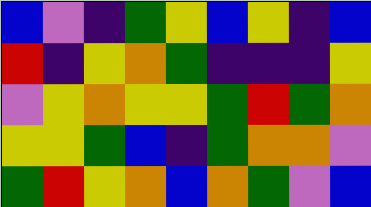[["blue", "violet", "indigo", "green", "yellow", "blue", "yellow", "indigo", "blue"], ["red", "indigo", "yellow", "orange", "green", "indigo", "indigo", "indigo", "yellow"], ["violet", "yellow", "orange", "yellow", "yellow", "green", "red", "green", "orange"], ["yellow", "yellow", "green", "blue", "indigo", "green", "orange", "orange", "violet"], ["green", "red", "yellow", "orange", "blue", "orange", "green", "violet", "blue"]]